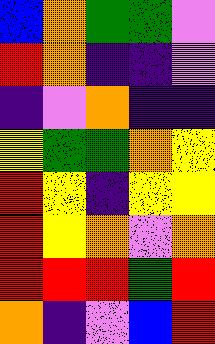[["blue", "orange", "green", "green", "violet"], ["red", "orange", "indigo", "indigo", "violet"], ["indigo", "violet", "orange", "indigo", "indigo"], ["yellow", "green", "green", "orange", "yellow"], ["red", "yellow", "indigo", "yellow", "yellow"], ["red", "yellow", "orange", "violet", "orange"], ["red", "red", "red", "green", "red"], ["orange", "indigo", "violet", "blue", "red"]]